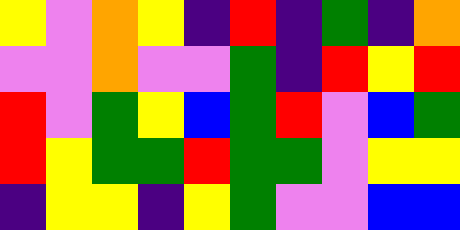[["yellow", "violet", "orange", "yellow", "indigo", "red", "indigo", "green", "indigo", "orange"], ["violet", "violet", "orange", "violet", "violet", "green", "indigo", "red", "yellow", "red"], ["red", "violet", "green", "yellow", "blue", "green", "red", "violet", "blue", "green"], ["red", "yellow", "green", "green", "red", "green", "green", "violet", "yellow", "yellow"], ["indigo", "yellow", "yellow", "indigo", "yellow", "green", "violet", "violet", "blue", "blue"]]